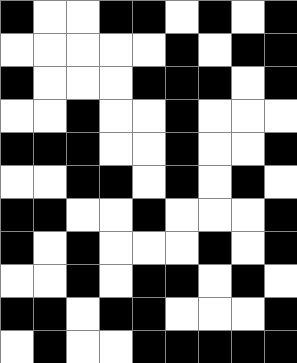[["black", "white", "white", "black", "black", "white", "black", "white", "black"], ["white", "white", "white", "white", "white", "black", "white", "black", "black"], ["black", "white", "white", "white", "black", "black", "black", "white", "black"], ["white", "white", "black", "white", "white", "black", "white", "white", "white"], ["black", "black", "black", "white", "white", "black", "white", "white", "black"], ["white", "white", "black", "black", "white", "black", "white", "black", "white"], ["black", "black", "white", "white", "black", "white", "white", "white", "black"], ["black", "white", "black", "white", "white", "white", "black", "white", "black"], ["white", "white", "black", "white", "black", "black", "white", "black", "white"], ["black", "black", "white", "black", "black", "white", "white", "white", "black"], ["white", "black", "white", "white", "black", "black", "black", "black", "black"]]